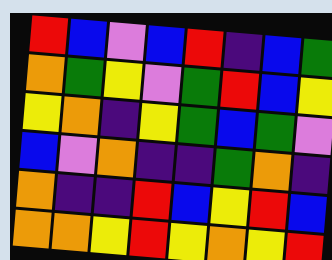[["red", "blue", "violet", "blue", "red", "indigo", "blue", "green"], ["orange", "green", "yellow", "violet", "green", "red", "blue", "yellow"], ["yellow", "orange", "indigo", "yellow", "green", "blue", "green", "violet"], ["blue", "violet", "orange", "indigo", "indigo", "green", "orange", "indigo"], ["orange", "indigo", "indigo", "red", "blue", "yellow", "red", "blue"], ["orange", "orange", "yellow", "red", "yellow", "orange", "yellow", "red"]]